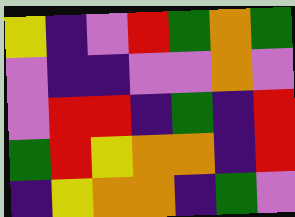[["yellow", "indigo", "violet", "red", "green", "orange", "green"], ["violet", "indigo", "indigo", "violet", "violet", "orange", "violet"], ["violet", "red", "red", "indigo", "green", "indigo", "red"], ["green", "red", "yellow", "orange", "orange", "indigo", "red"], ["indigo", "yellow", "orange", "orange", "indigo", "green", "violet"]]